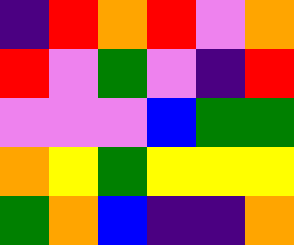[["indigo", "red", "orange", "red", "violet", "orange"], ["red", "violet", "green", "violet", "indigo", "red"], ["violet", "violet", "violet", "blue", "green", "green"], ["orange", "yellow", "green", "yellow", "yellow", "yellow"], ["green", "orange", "blue", "indigo", "indigo", "orange"]]